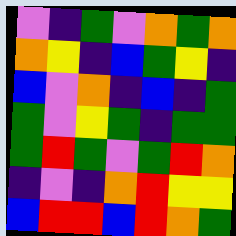[["violet", "indigo", "green", "violet", "orange", "green", "orange"], ["orange", "yellow", "indigo", "blue", "green", "yellow", "indigo"], ["blue", "violet", "orange", "indigo", "blue", "indigo", "green"], ["green", "violet", "yellow", "green", "indigo", "green", "green"], ["green", "red", "green", "violet", "green", "red", "orange"], ["indigo", "violet", "indigo", "orange", "red", "yellow", "yellow"], ["blue", "red", "red", "blue", "red", "orange", "green"]]